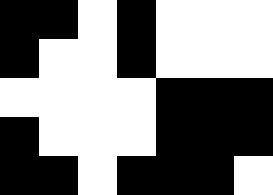[["black", "black", "white", "black", "white", "white", "white"], ["black", "white", "white", "black", "white", "white", "white"], ["white", "white", "white", "white", "black", "black", "black"], ["black", "white", "white", "white", "black", "black", "black"], ["black", "black", "white", "black", "black", "black", "white"]]